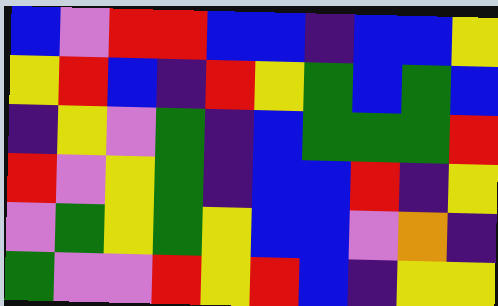[["blue", "violet", "red", "red", "blue", "blue", "indigo", "blue", "blue", "yellow"], ["yellow", "red", "blue", "indigo", "red", "yellow", "green", "blue", "green", "blue"], ["indigo", "yellow", "violet", "green", "indigo", "blue", "green", "green", "green", "red"], ["red", "violet", "yellow", "green", "indigo", "blue", "blue", "red", "indigo", "yellow"], ["violet", "green", "yellow", "green", "yellow", "blue", "blue", "violet", "orange", "indigo"], ["green", "violet", "violet", "red", "yellow", "red", "blue", "indigo", "yellow", "yellow"]]